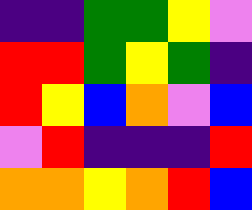[["indigo", "indigo", "green", "green", "yellow", "violet"], ["red", "red", "green", "yellow", "green", "indigo"], ["red", "yellow", "blue", "orange", "violet", "blue"], ["violet", "red", "indigo", "indigo", "indigo", "red"], ["orange", "orange", "yellow", "orange", "red", "blue"]]